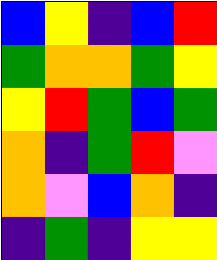[["blue", "yellow", "indigo", "blue", "red"], ["green", "orange", "orange", "green", "yellow"], ["yellow", "red", "green", "blue", "green"], ["orange", "indigo", "green", "red", "violet"], ["orange", "violet", "blue", "orange", "indigo"], ["indigo", "green", "indigo", "yellow", "yellow"]]